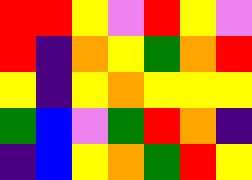[["red", "red", "yellow", "violet", "red", "yellow", "violet"], ["red", "indigo", "orange", "yellow", "green", "orange", "red"], ["yellow", "indigo", "yellow", "orange", "yellow", "yellow", "yellow"], ["green", "blue", "violet", "green", "red", "orange", "indigo"], ["indigo", "blue", "yellow", "orange", "green", "red", "yellow"]]